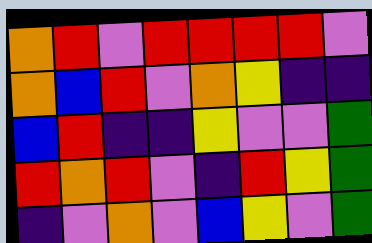[["orange", "red", "violet", "red", "red", "red", "red", "violet"], ["orange", "blue", "red", "violet", "orange", "yellow", "indigo", "indigo"], ["blue", "red", "indigo", "indigo", "yellow", "violet", "violet", "green"], ["red", "orange", "red", "violet", "indigo", "red", "yellow", "green"], ["indigo", "violet", "orange", "violet", "blue", "yellow", "violet", "green"]]